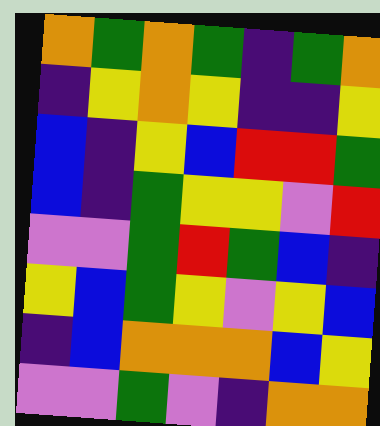[["orange", "green", "orange", "green", "indigo", "green", "orange"], ["indigo", "yellow", "orange", "yellow", "indigo", "indigo", "yellow"], ["blue", "indigo", "yellow", "blue", "red", "red", "green"], ["blue", "indigo", "green", "yellow", "yellow", "violet", "red"], ["violet", "violet", "green", "red", "green", "blue", "indigo"], ["yellow", "blue", "green", "yellow", "violet", "yellow", "blue"], ["indigo", "blue", "orange", "orange", "orange", "blue", "yellow"], ["violet", "violet", "green", "violet", "indigo", "orange", "orange"]]